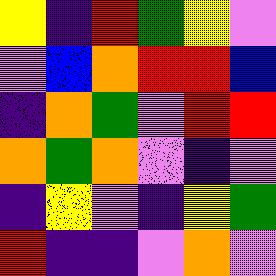[["yellow", "indigo", "red", "green", "yellow", "violet"], ["violet", "blue", "orange", "red", "red", "blue"], ["indigo", "orange", "green", "violet", "red", "red"], ["orange", "green", "orange", "violet", "indigo", "violet"], ["indigo", "yellow", "violet", "indigo", "yellow", "green"], ["red", "indigo", "indigo", "violet", "orange", "violet"]]